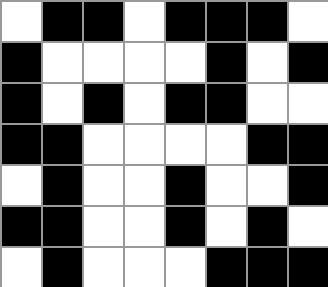[["white", "black", "black", "white", "black", "black", "black", "white"], ["black", "white", "white", "white", "white", "black", "white", "black"], ["black", "white", "black", "white", "black", "black", "white", "white"], ["black", "black", "white", "white", "white", "white", "black", "black"], ["white", "black", "white", "white", "black", "white", "white", "black"], ["black", "black", "white", "white", "black", "white", "black", "white"], ["white", "black", "white", "white", "white", "black", "black", "black"]]